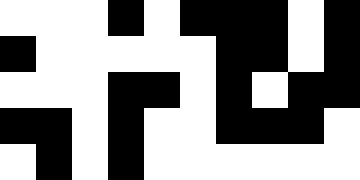[["white", "white", "white", "black", "white", "black", "black", "black", "white", "black"], ["black", "white", "white", "white", "white", "white", "black", "black", "white", "black"], ["white", "white", "white", "black", "black", "white", "black", "white", "black", "black"], ["black", "black", "white", "black", "white", "white", "black", "black", "black", "white"], ["white", "black", "white", "black", "white", "white", "white", "white", "white", "white"]]